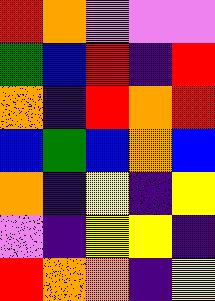[["red", "orange", "violet", "violet", "violet"], ["green", "blue", "red", "indigo", "red"], ["orange", "indigo", "red", "orange", "red"], ["blue", "green", "blue", "orange", "blue"], ["orange", "indigo", "yellow", "indigo", "yellow"], ["violet", "indigo", "yellow", "yellow", "indigo"], ["red", "orange", "orange", "indigo", "yellow"]]